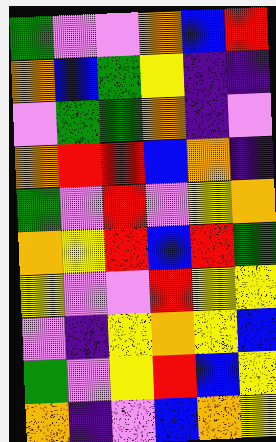[["green", "violet", "violet", "orange", "blue", "red"], ["orange", "blue", "green", "yellow", "indigo", "indigo"], ["violet", "green", "green", "orange", "indigo", "violet"], ["orange", "red", "red", "blue", "orange", "indigo"], ["green", "violet", "red", "violet", "yellow", "orange"], ["orange", "yellow", "red", "blue", "red", "green"], ["yellow", "violet", "violet", "red", "yellow", "yellow"], ["violet", "indigo", "yellow", "orange", "yellow", "blue"], ["green", "violet", "yellow", "red", "blue", "yellow"], ["orange", "indigo", "violet", "blue", "orange", "yellow"]]